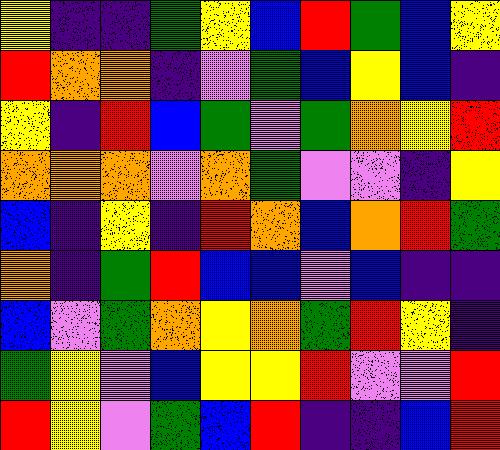[["yellow", "indigo", "indigo", "green", "yellow", "blue", "red", "green", "blue", "yellow"], ["red", "orange", "orange", "indigo", "violet", "green", "blue", "yellow", "blue", "indigo"], ["yellow", "indigo", "red", "blue", "green", "violet", "green", "orange", "yellow", "red"], ["orange", "orange", "orange", "violet", "orange", "green", "violet", "violet", "indigo", "yellow"], ["blue", "indigo", "yellow", "indigo", "red", "orange", "blue", "orange", "red", "green"], ["orange", "indigo", "green", "red", "blue", "blue", "violet", "blue", "indigo", "indigo"], ["blue", "violet", "green", "orange", "yellow", "orange", "green", "red", "yellow", "indigo"], ["green", "yellow", "violet", "blue", "yellow", "yellow", "red", "violet", "violet", "red"], ["red", "yellow", "violet", "green", "blue", "red", "indigo", "indigo", "blue", "red"]]